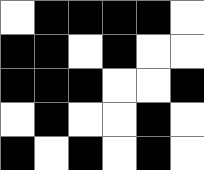[["white", "black", "black", "black", "black", "white"], ["black", "black", "white", "black", "white", "white"], ["black", "black", "black", "white", "white", "black"], ["white", "black", "white", "white", "black", "white"], ["black", "white", "black", "white", "black", "white"]]